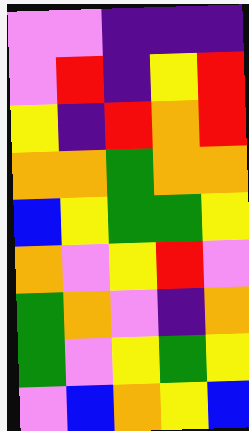[["violet", "violet", "indigo", "indigo", "indigo"], ["violet", "red", "indigo", "yellow", "red"], ["yellow", "indigo", "red", "orange", "red"], ["orange", "orange", "green", "orange", "orange"], ["blue", "yellow", "green", "green", "yellow"], ["orange", "violet", "yellow", "red", "violet"], ["green", "orange", "violet", "indigo", "orange"], ["green", "violet", "yellow", "green", "yellow"], ["violet", "blue", "orange", "yellow", "blue"]]